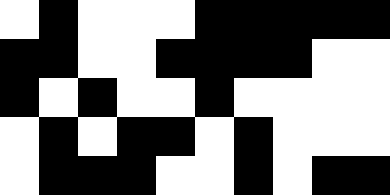[["white", "black", "white", "white", "white", "black", "black", "black", "black", "black"], ["black", "black", "white", "white", "black", "black", "black", "black", "white", "white"], ["black", "white", "black", "white", "white", "black", "white", "white", "white", "white"], ["white", "black", "white", "black", "black", "white", "black", "white", "white", "white"], ["white", "black", "black", "black", "white", "white", "black", "white", "black", "black"]]